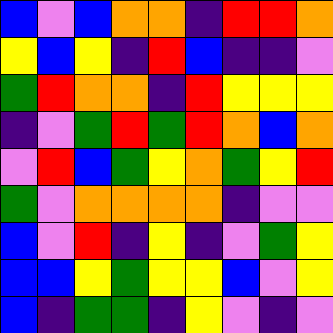[["blue", "violet", "blue", "orange", "orange", "indigo", "red", "red", "orange"], ["yellow", "blue", "yellow", "indigo", "red", "blue", "indigo", "indigo", "violet"], ["green", "red", "orange", "orange", "indigo", "red", "yellow", "yellow", "yellow"], ["indigo", "violet", "green", "red", "green", "red", "orange", "blue", "orange"], ["violet", "red", "blue", "green", "yellow", "orange", "green", "yellow", "red"], ["green", "violet", "orange", "orange", "orange", "orange", "indigo", "violet", "violet"], ["blue", "violet", "red", "indigo", "yellow", "indigo", "violet", "green", "yellow"], ["blue", "blue", "yellow", "green", "yellow", "yellow", "blue", "violet", "yellow"], ["blue", "indigo", "green", "green", "indigo", "yellow", "violet", "indigo", "violet"]]